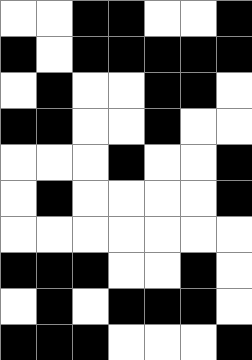[["white", "white", "black", "black", "white", "white", "black"], ["black", "white", "black", "black", "black", "black", "black"], ["white", "black", "white", "white", "black", "black", "white"], ["black", "black", "white", "white", "black", "white", "white"], ["white", "white", "white", "black", "white", "white", "black"], ["white", "black", "white", "white", "white", "white", "black"], ["white", "white", "white", "white", "white", "white", "white"], ["black", "black", "black", "white", "white", "black", "white"], ["white", "black", "white", "black", "black", "black", "white"], ["black", "black", "black", "white", "white", "white", "black"]]